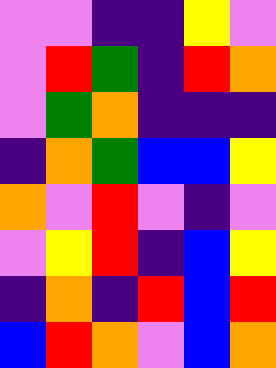[["violet", "violet", "indigo", "indigo", "yellow", "violet"], ["violet", "red", "green", "indigo", "red", "orange"], ["violet", "green", "orange", "indigo", "indigo", "indigo"], ["indigo", "orange", "green", "blue", "blue", "yellow"], ["orange", "violet", "red", "violet", "indigo", "violet"], ["violet", "yellow", "red", "indigo", "blue", "yellow"], ["indigo", "orange", "indigo", "red", "blue", "red"], ["blue", "red", "orange", "violet", "blue", "orange"]]